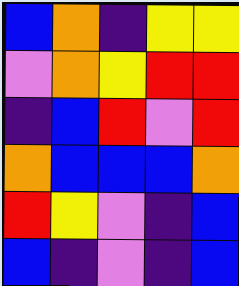[["blue", "orange", "indigo", "yellow", "yellow"], ["violet", "orange", "yellow", "red", "red"], ["indigo", "blue", "red", "violet", "red"], ["orange", "blue", "blue", "blue", "orange"], ["red", "yellow", "violet", "indigo", "blue"], ["blue", "indigo", "violet", "indigo", "blue"]]